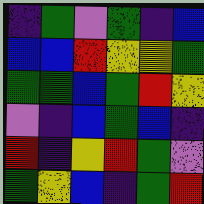[["indigo", "green", "violet", "green", "indigo", "blue"], ["blue", "blue", "red", "yellow", "yellow", "green"], ["green", "green", "blue", "green", "red", "yellow"], ["violet", "indigo", "blue", "green", "blue", "indigo"], ["red", "indigo", "yellow", "red", "green", "violet"], ["green", "yellow", "blue", "indigo", "green", "red"]]